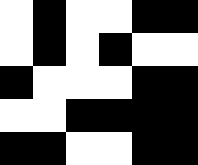[["white", "black", "white", "white", "black", "black"], ["white", "black", "white", "black", "white", "white"], ["black", "white", "white", "white", "black", "black"], ["white", "white", "black", "black", "black", "black"], ["black", "black", "white", "white", "black", "black"]]